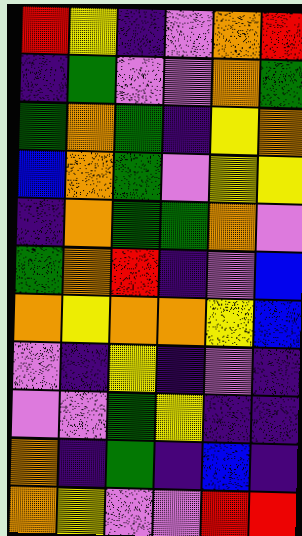[["red", "yellow", "indigo", "violet", "orange", "red"], ["indigo", "green", "violet", "violet", "orange", "green"], ["green", "orange", "green", "indigo", "yellow", "orange"], ["blue", "orange", "green", "violet", "yellow", "yellow"], ["indigo", "orange", "green", "green", "orange", "violet"], ["green", "orange", "red", "indigo", "violet", "blue"], ["orange", "yellow", "orange", "orange", "yellow", "blue"], ["violet", "indigo", "yellow", "indigo", "violet", "indigo"], ["violet", "violet", "green", "yellow", "indigo", "indigo"], ["orange", "indigo", "green", "indigo", "blue", "indigo"], ["orange", "yellow", "violet", "violet", "red", "red"]]